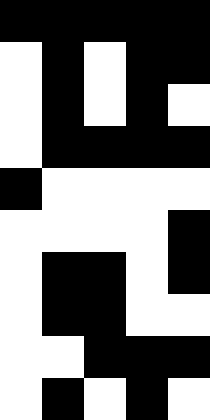[["black", "black", "black", "black", "black"], ["white", "black", "white", "black", "black"], ["white", "black", "white", "black", "white"], ["white", "black", "black", "black", "black"], ["black", "white", "white", "white", "white"], ["white", "white", "white", "white", "black"], ["white", "black", "black", "white", "black"], ["white", "black", "black", "white", "white"], ["white", "white", "black", "black", "black"], ["white", "black", "white", "black", "white"]]